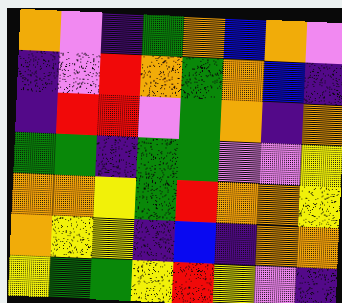[["orange", "violet", "indigo", "green", "orange", "blue", "orange", "violet"], ["indigo", "violet", "red", "orange", "green", "orange", "blue", "indigo"], ["indigo", "red", "red", "violet", "green", "orange", "indigo", "orange"], ["green", "green", "indigo", "green", "green", "violet", "violet", "yellow"], ["orange", "orange", "yellow", "green", "red", "orange", "orange", "yellow"], ["orange", "yellow", "yellow", "indigo", "blue", "indigo", "orange", "orange"], ["yellow", "green", "green", "yellow", "red", "yellow", "violet", "indigo"]]